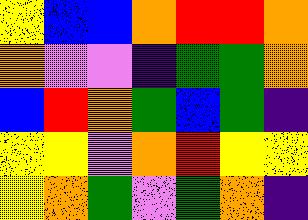[["yellow", "blue", "blue", "orange", "red", "red", "orange"], ["orange", "violet", "violet", "indigo", "green", "green", "orange"], ["blue", "red", "orange", "green", "blue", "green", "indigo"], ["yellow", "yellow", "violet", "orange", "red", "yellow", "yellow"], ["yellow", "orange", "green", "violet", "green", "orange", "indigo"]]